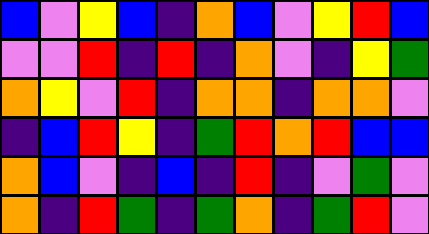[["blue", "violet", "yellow", "blue", "indigo", "orange", "blue", "violet", "yellow", "red", "blue"], ["violet", "violet", "red", "indigo", "red", "indigo", "orange", "violet", "indigo", "yellow", "green"], ["orange", "yellow", "violet", "red", "indigo", "orange", "orange", "indigo", "orange", "orange", "violet"], ["indigo", "blue", "red", "yellow", "indigo", "green", "red", "orange", "red", "blue", "blue"], ["orange", "blue", "violet", "indigo", "blue", "indigo", "red", "indigo", "violet", "green", "violet"], ["orange", "indigo", "red", "green", "indigo", "green", "orange", "indigo", "green", "red", "violet"]]